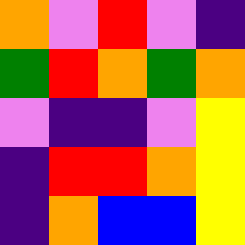[["orange", "violet", "red", "violet", "indigo"], ["green", "red", "orange", "green", "orange"], ["violet", "indigo", "indigo", "violet", "yellow"], ["indigo", "red", "red", "orange", "yellow"], ["indigo", "orange", "blue", "blue", "yellow"]]